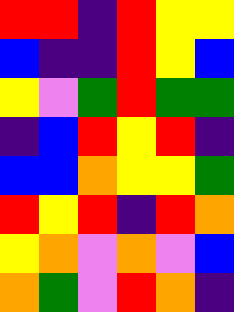[["red", "red", "indigo", "red", "yellow", "yellow"], ["blue", "indigo", "indigo", "red", "yellow", "blue"], ["yellow", "violet", "green", "red", "green", "green"], ["indigo", "blue", "red", "yellow", "red", "indigo"], ["blue", "blue", "orange", "yellow", "yellow", "green"], ["red", "yellow", "red", "indigo", "red", "orange"], ["yellow", "orange", "violet", "orange", "violet", "blue"], ["orange", "green", "violet", "red", "orange", "indigo"]]